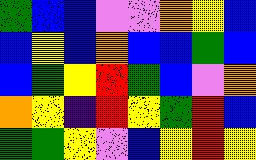[["green", "blue", "blue", "violet", "violet", "orange", "yellow", "blue"], ["blue", "yellow", "blue", "orange", "blue", "blue", "green", "blue"], ["blue", "green", "yellow", "red", "green", "blue", "violet", "orange"], ["orange", "yellow", "indigo", "red", "yellow", "green", "red", "blue"], ["green", "green", "yellow", "violet", "blue", "yellow", "red", "yellow"]]